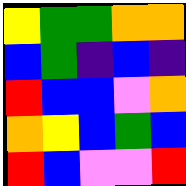[["yellow", "green", "green", "orange", "orange"], ["blue", "green", "indigo", "blue", "indigo"], ["red", "blue", "blue", "violet", "orange"], ["orange", "yellow", "blue", "green", "blue"], ["red", "blue", "violet", "violet", "red"]]